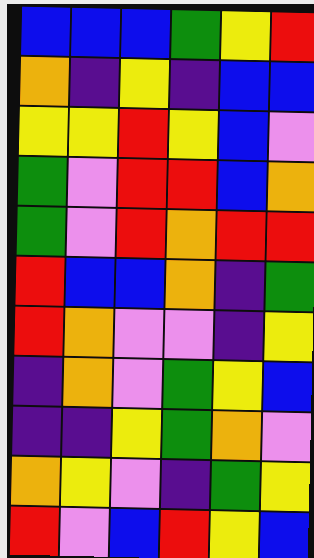[["blue", "blue", "blue", "green", "yellow", "red"], ["orange", "indigo", "yellow", "indigo", "blue", "blue"], ["yellow", "yellow", "red", "yellow", "blue", "violet"], ["green", "violet", "red", "red", "blue", "orange"], ["green", "violet", "red", "orange", "red", "red"], ["red", "blue", "blue", "orange", "indigo", "green"], ["red", "orange", "violet", "violet", "indigo", "yellow"], ["indigo", "orange", "violet", "green", "yellow", "blue"], ["indigo", "indigo", "yellow", "green", "orange", "violet"], ["orange", "yellow", "violet", "indigo", "green", "yellow"], ["red", "violet", "blue", "red", "yellow", "blue"]]